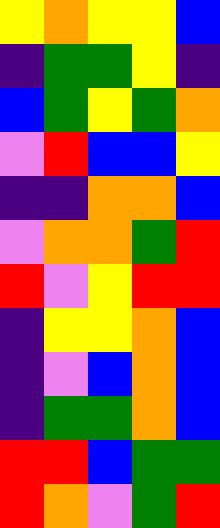[["yellow", "orange", "yellow", "yellow", "blue"], ["indigo", "green", "green", "yellow", "indigo"], ["blue", "green", "yellow", "green", "orange"], ["violet", "red", "blue", "blue", "yellow"], ["indigo", "indigo", "orange", "orange", "blue"], ["violet", "orange", "orange", "green", "red"], ["red", "violet", "yellow", "red", "red"], ["indigo", "yellow", "yellow", "orange", "blue"], ["indigo", "violet", "blue", "orange", "blue"], ["indigo", "green", "green", "orange", "blue"], ["red", "red", "blue", "green", "green"], ["red", "orange", "violet", "green", "red"]]